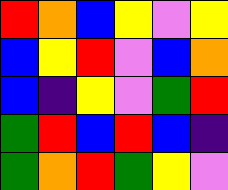[["red", "orange", "blue", "yellow", "violet", "yellow"], ["blue", "yellow", "red", "violet", "blue", "orange"], ["blue", "indigo", "yellow", "violet", "green", "red"], ["green", "red", "blue", "red", "blue", "indigo"], ["green", "orange", "red", "green", "yellow", "violet"]]